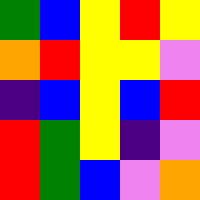[["green", "blue", "yellow", "red", "yellow"], ["orange", "red", "yellow", "yellow", "violet"], ["indigo", "blue", "yellow", "blue", "red"], ["red", "green", "yellow", "indigo", "violet"], ["red", "green", "blue", "violet", "orange"]]